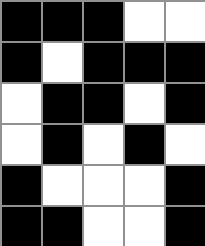[["black", "black", "black", "white", "white"], ["black", "white", "black", "black", "black"], ["white", "black", "black", "white", "black"], ["white", "black", "white", "black", "white"], ["black", "white", "white", "white", "black"], ["black", "black", "white", "white", "black"]]